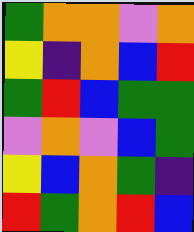[["green", "orange", "orange", "violet", "orange"], ["yellow", "indigo", "orange", "blue", "red"], ["green", "red", "blue", "green", "green"], ["violet", "orange", "violet", "blue", "green"], ["yellow", "blue", "orange", "green", "indigo"], ["red", "green", "orange", "red", "blue"]]